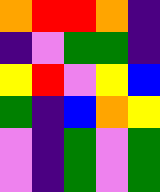[["orange", "red", "red", "orange", "indigo"], ["indigo", "violet", "green", "green", "indigo"], ["yellow", "red", "violet", "yellow", "blue"], ["green", "indigo", "blue", "orange", "yellow"], ["violet", "indigo", "green", "violet", "green"], ["violet", "indigo", "green", "violet", "green"]]